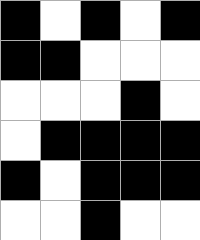[["black", "white", "black", "white", "black"], ["black", "black", "white", "white", "white"], ["white", "white", "white", "black", "white"], ["white", "black", "black", "black", "black"], ["black", "white", "black", "black", "black"], ["white", "white", "black", "white", "white"]]